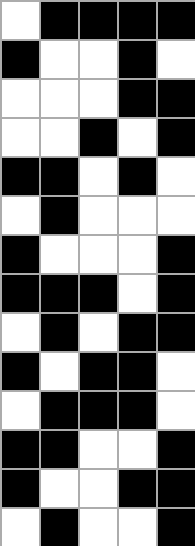[["white", "black", "black", "black", "black"], ["black", "white", "white", "black", "white"], ["white", "white", "white", "black", "black"], ["white", "white", "black", "white", "black"], ["black", "black", "white", "black", "white"], ["white", "black", "white", "white", "white"], ["black", "white", "white", "white", "black"], ["black", "black", "black", "white", "black"], ["white", "black", "white", "black", "black"], ["black", "white", "black", "black", "white"], ["white", "black", "black", "black", "white"], ["black", "black", "white", "white", "black"], ["black", "white", "white", "black", "black"], ["white", "black", "white", "white", "black"]]